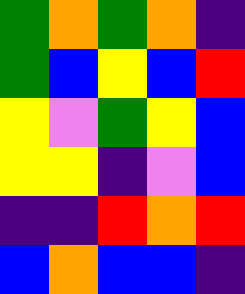[["green", "orange", "green", "orange", "indigo"], ["green", "blue", "yellow", "blue", "red"], ["yellow", "violet", "green", "yellow", "blue"], ["yellow", "yellow", "indigo", "violet", "blue"], ["indigo", "indigo", "red", "orange", "red"], ["blue", "orange", "blue", "blue", "indigo"]]